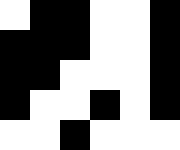[["white", "black", "black", "white", "white", "black"], ["black", "black", "black", "white", "white", "black"], ["black", "black", "white", "white", "white", "black"], ["black", "white", "white", "black", "white", "black"], ["white", "white", "black", "white", "white", "white"]]